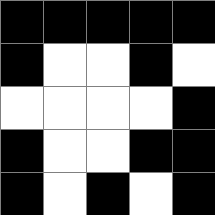[["black", "black", "black", "black", "black"], ["black", "white", "white", "black", "white"], ["white", "white", "white", "white", "black"], ["black", "white", "white", "black", "black"], ["black", "white", "black", "white", "black"]]